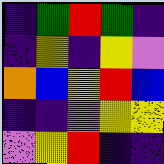[["indigo", "green", "red", "green", "indigo"], ["indigo", "yellow", "indigo", "yellow", "violet"], ["orange", "blue", "yellow", "red", "blue"], ["indigo", "indigo", "violet", "yellow", "yellow"], ["violet", "yellow", "red", "indigo", "indigo"]]